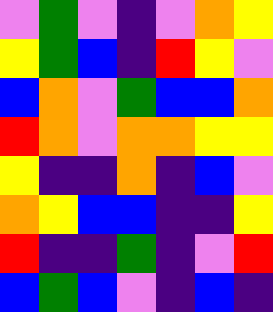[["violet", "green", "violet", "indigo", "violet", "orange", "yellow"], ["yellow", "green", "blue", "indigo", "red", "yellow", "violet"], ["blue", "orange", "violet", "green", "blue", "blue", "orange"], ["red", "orange", "violet", "orange", "orange", "yellow", "yellow"], ["yellow", "indigo", "indigo", "orange", "indigo", "blue", "violet"], ["orange", "yellow", "blue", "blue", "indigo", "indigo", "yellow"], ["red", "indigo", "indigo", "green", "indigo", "violet", "red"], ["blue", "green", "blue", "violet", "indigo", "blue", "indigo"]]